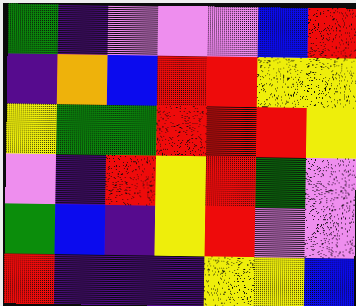[["green", "indigo", "violet", "violet", "violet", "blue", "red"], ["indigo", "orange", "blue", "red", "red", "yellow", "yellow"], ["yellow", "green", "green", "red", "red", "red", "yellow"], ["violet", "indigo", "red", "yellow", "red", "green", "violet"], ["green", "blue", "indigo", "yellow", "red", "violet", "violet"], ["red", "indigo", "indigo", "indigo", "yellow", "yellow", "blue"]]